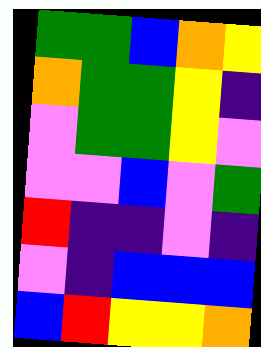[["green", "green", "blue", "orange", "yellow"], ["orange", "green", "green", "yellow", "indigo"], ["violet", "green", "green", "yellow", "violet"], ["violet", "violet", "blue", "violet", "green"], ["red", "indigo", "indigo", "violet", "indigo"], ["violet", "indigo", "blue", "blue", "blue"], ["blue", "red", "yellow", "yellow", "orange"]]